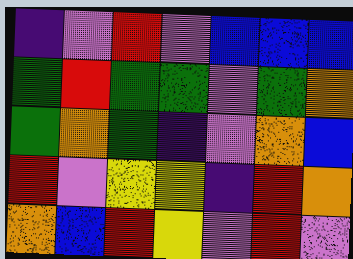[["indigo", "violet", "red", "violet", "blue", "blue", "blue"], ["green", "red", "green", "green", "violet", "green", "orange"], ["green", "orange", "green", "indigo", "violet", "orange", "blue"], ["red", "violet", "yellow", "yellow", "indigo", "red", "orange"], ["orange", "blue", "red", "yellow", "violet", "red", "violet"]]